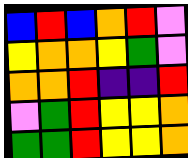[["blue", "red", "blue", "orange", "red", "violet"], ["yellow", "orange", "orange", "yellow", "green", "violet"], ["orange", "orange", "red", "indigo", "indigo", "red"], ["violet", "green", "red", "yellow", "yellow", "orange"], ["green", "green", "red", "yellow", "yellow", "orange"]]